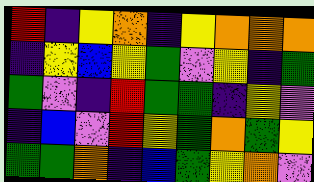[["red", "indigo", "yellow", "orange", "indigo", "yellow", "orange", "orange", "orange"], ["indigo", "yellow", "blue", "yellow", "green", "violet", "yellow", "indigo", "green"], ["green", "violet", "indigo", "red", "green", "green", "indigo", "yellow", "violet"], ["indigo", "blue", "violet", "red", "yellow", "green", "orange", "green", "yellow"], ["green", "green", "orange", "indigo", "blue", "green", "yellow", "orange", "violet"]]